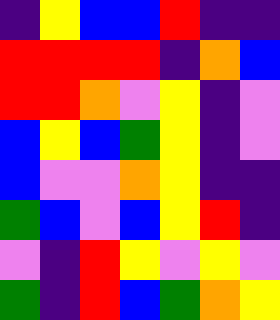[["indigo", "yellow", "blue", "blue", "red", "indigo", "indigo"], ["red", "red", "red", "red", "indigo", "orange", "blue"], ["red", "red", "orange", "violet", "yellow", "indigo", "violet"], ["blue", "yellow", "blue", "green", "yellow", "indigo", "violet"], ["blue", "violet", "violet", "orange", "yellow", "indigo", "indigo"], ["green", "blue", "violet", "blue", "yellow", "red", "indigo"], ["violet", "indigo", "red", "yellow", "violet", "yellow", "violet"], ["green", "indigo", "red", "blue", "green", "orange", "yellow"]]